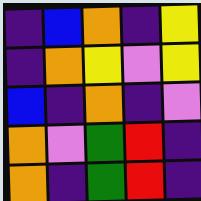[["indigo", "blue", "orange", "indigo", "yellow"], ["indigo", "orange", "yellow", "violet", "yellow"], ["blue", "indigo", "orange", "indigo", "violet"], ["orange", "violet", "green", "red", "indigo"], ["orange", "indigo", "green", "red", "indigo"]]